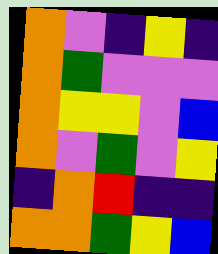[["orange", "violet", "indigo", "yellow", "indigo"], ["orange", "green", "violet", "violet", "violet"], ["orange", "yellow", "yellow", "violet", "blue"], ["orange", "violet", "green", "violet", "yellow"], ["indigo", "orange", "red", "indigo", "indigo"], ["orange", "orange", "green", "yellow", "blue"]]